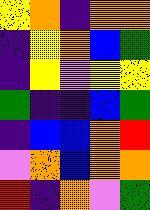[["yellow", "orange", "indigo", "orange", "orange"], ["indigo", "yellow", "orange", "blue", "green"], ["indigo", "yellow", "violet", "yellow", "yellow"], ["green", "indigo", "indigo", "blue", "green"], ["indigo", "blue", "blue", "orange", "red"], ["violet", "orange", "blue", "orange", "orange"], ["red", "indigo", "orange", "violet", "green"]]